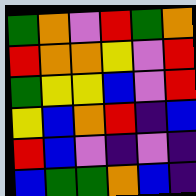[["green", "orange", "violet", "red", "green", "orange"], ["red", "orange", "orange", "yellow", "violet", "red"], ["green", "yellow", "yellow", "blue", "violet", "red"], ["yellow", "blue", "orange", "red", "indigo", "blue"], ["red", "blue", "violet", "indigo", "violet", "indigo"], ["blue", "green", "green", "orange", "blue", "indigo"]]